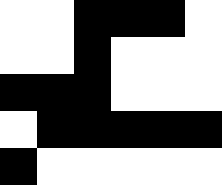[["white", "white", "black", "black", "black", "white"], ["white", "white", "black", "white", "white", "white"], ["black", "black", "black", "white", "white", "white"], ["white", "black", "black", "black", "black", "black"], ["black", "white", "white", "white", "white", "white"]]